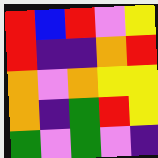[["red", "blue", "red", "violet", "yellow"], ["red", "indigo", "indigo", "orange", "red"], ["orange", "violet", "orange", "yellow", "yellow"], ["orange", "indigo", "green", "red", "yellow"], ["green", "violet", "green", "violet", "indigo"]]